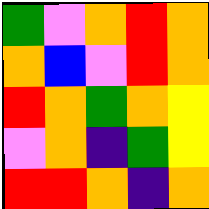[["green", "violet", "orange", "red", "orange"], ["orange", "blue", "violet", "red", "orange"], ["red", "orange", "green", "orange", "yellow"], ["violet", "orange", "indigo", "green", "yellow"], ["red", "red", "orange", "indigo", "orange"]]